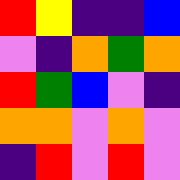[["red", "yellow", "indigo", "indigo", "blue"], ["violet", "indigo", "orange", "green", "orange"], ["red", "green", "blue", "violet", "indigo"], ["orange", "orange", "violet", "orange", "violet"], ["indigo", "red", "violet", "red", "violet"]]